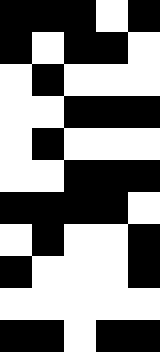[["black", "black", "black", "white", "black"], ["black", "white", "black", "black", "white"], ["white", "black", "white", "white", "white"], ["white", "white", "black", "black", "black"], ["white", "black", "white", "white", "white"], ["white", "white", "black", "black", "black"], ["black", "black", "black", "black", "white"], ["white", "black", "white", "white", "black"], ["black", "white", "white", "white", "black"], ["white", "white", "white", "white", "white"], ["black", "black", "white", "black", "black"]]